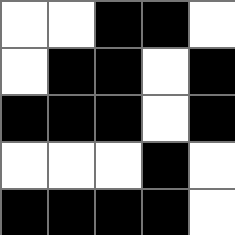[["white", "white", "black", "black", "white"], ["white", "black", "black", "white", "black"], ["black", "black", "black", "white", "black"], ["white", "white", "white", "black", "white"], ["black", "black", "black", "black", "white"]]